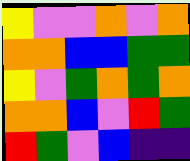[["yellow", "violet", "violet", "orange", "violet", "orange"], ["orange", "orange", "blue", "blue", "green", "green"], ["yellow", "violet", "green", "orange", "green", "orange"], ["orange", "orange", "blue", "violet", "red", "green"], ["red", "green", "violet", "blue", "indigo", "indigo"]]